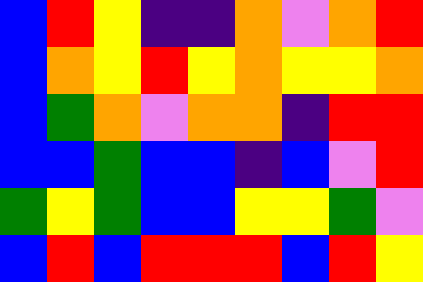[["blue", "red", "yellow", "indigo", "indigo", "orange", "violet", "orange", "red"], ["blue", "orange", "yellow", "red", "yellow", "orange", "yellow", "yellow", "orange"], ["blue", "green", "orange", "violet", "orange", "orange", "indigo", "red", "red"], ["blue", "blue", "green", "blue", "blue", "indigo", "blue", "violet", "red"], ["green", "yellow", "green", "blue", "blue", "yellow", "yellow", "green", "violet"], ["blue", "red", "blue", "red", "red", "red", "blue", "red", "yellow"]]